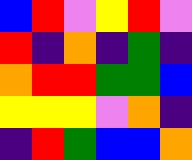[["blue", "red", "violet", "yellow", "red", "violet"], ["red", "indigo", "orange", "indigo", "green", "indigo"], ["orange", "red", "red", "green", "green", "blue"], ["yellow", "yellow", "yellow", "violet", "orange", "indigo"], ["indigo", "red", "green", "blue", "blue", "orange"]]